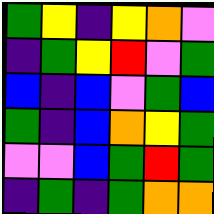[["green", "yellow", "indigo", "yellow", "orange", "violet"], ["indigo", "green", "yellow", "red", "violet", "green"], ["blue", "indigo", "blue", "violet", "green", "blue"], ["green", "indigo", "blue", "orange", "yellow", "green"], ["violet", "violet", "blue", "green", "red", "green"], ["indigo", "green", "indigo", "green", "orange", "orange"]]